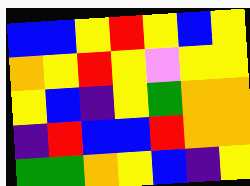[["blue", "blue", "yellow", "red", "yellow", "blue", "yellow"], ["orange", "yellow", "red", "yellow", "violet", "yellow", "yellow"], ["yellow", "blue", "indigo", "yellow", "green", "orange", "orange"], ["indigo", "red", "blue", "blue", "red", "orange", "orange"], ["green", "green", "orange", "yellow", "blue", "indigo", "yellow"]]